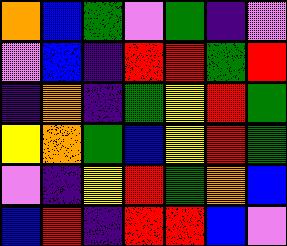[["orange", "blue", "green", "violet", "green", "indigo", "violet"], ["violet", "blue", "indigo", "red", "red", "green", "red"], ["indigo", "orange", "indigo", "green", "yellow", "red", "green"], ["yellow", "orange", "green", "blue", "yellow", "red", "green"], ["violet", "indigo", "yellow", "red", "green", "orange", "blue"], ["blue", "red", "indigo", "red", "red", "blue", "violet"]]